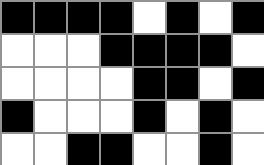[["black", "black", "black", "black", "white", "black", "white", "black"], ["white", "white", "white", "black", "black", "black", "black", "white"], ["white", "white", "white", "white", "black", "black", "white", "black"], ["black", "white", "white", "white", "black", "white", "black", "white"], ["white", "white", "black", "black", "white", "white", "black", "white"]]